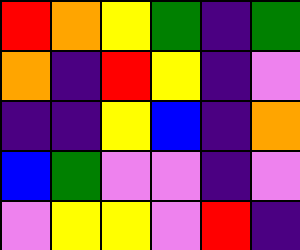[["red", "orange", "yellow", "green", "indigo", "green"], ["orange", "indigo", "red", "yellow", "indigo", "violet"], ["indigo", "indigo", "yellow", "blue", "indigo", "orange"], ["blue", "green", "violet", "violet", "indigo", "violet"], ["violet", "yellow", "yellow", "violet", "red", "indigo"]]